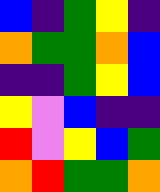[["blue", "indigo", "green", "yellow", "indigo"], ["orange", "green", "green", "orange", "blue"], ["indigo", "indigo", "green", "yellow", "blue"], ["yellow", "violet", "blue", "indigo", "indigo"], ["red", "violet", "yellow", "blue", "green"], ["orange", "red", "green", "green", "orange"]]